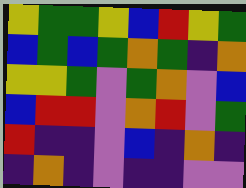[["yellow", "green", "green", "yellow", "blue", "red", "yellow", "green"], ["blue", "green", "blue", "green", "orange", "green", "indigo", "orange"], ["yellow", "yellow", "green", "violet", "green", "orange", "violet", "blue"], ["blue", "red", "red", "violet", "orange", "red", "violet", "green"], ["red", "indigo", "indigo", "violet", "blue", "indigo", "orange", "indigo"], ["indigo", "orange", "indigo", "violet", "indigo", "indigo", "violet", "violet"]]